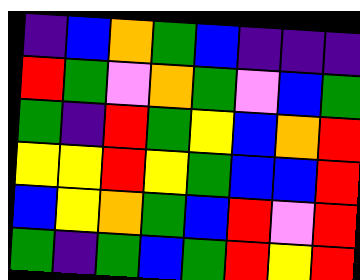[["indigo", "blue", "orange", "green", "blue", "indigo", "indigo", "indigo"], ["red", "green", "violet", "orange", "green", "violet", "blue", "green"], ["green", "indigo", "red", "green", "yellow", "blue", "orange", "red"], ["yellow", "yellow", "red", "yellow", "green", "blue", "blue", "red"], ["blue", "yellow", "orange", "green", "blue", "red", "violet", "red"], ["green", "indigo", "green", "blue", "green", "red", "yellow", "red"]]